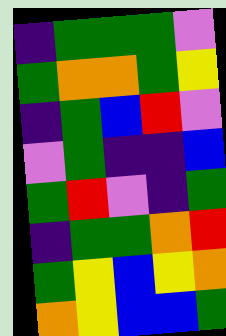[["indigo", "green", "green", "green", "violet"], ["green", "orange", "orange", "green", "yellow"], ["indigo", "green", "blue", "red", "violet"], ["violet", "green", "indigo", "indigo", "blue"], ["green", "red", "violet", "indigo", "green"], ["indigo", "green", "green", "orange", "red"], ["green", "yellow", "blue", "yellow", "orange"], ["orange", "yellow", "blue", "blue", "green"]]